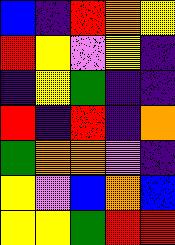[["blue", "indigo", "red", "orange", "yellow"], ["red", "yellow", "violet", "yellow", "indigo"], ["indigo", "yellow", "green", "indigo", "indigo"], ["red", "indigo", "red", "indigo", "orange"], ["green", "orange", "orange", "violet", "indigo"], ["yellow", "violet", "blue", "orange", "blue"], ["yellow", "yellow", "green", "red", "red"]]